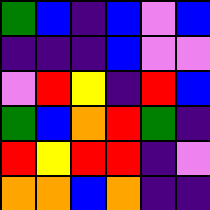[["green", "blue", "indigo", "blue", "violet", "blue"], ["indigo", "indigo", "indigo", "blue", "violet", "violet"], ["violet", "red", "yellow", "indigo", "red", "blue"], ["green", "blue", "orange", "red", "green", "indigo"], ["red", "yellow", "red", "red", "indigo", "violet"], ["orange", "orange", "blue", "orange", "indigo", "indigo"]]